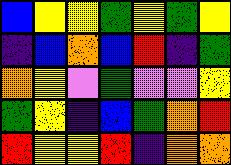[["blue", "yellow", "yellow", "green", "yellow", "green", "yellow"], ["indigo", "blue", "orange", "blue", "red", "indigo", "green"], ["orange", "yellow", "violet", "green", "violet", "violet", "yellow"], ["green", "yellow", "indigo", "blue", "green", "orange", "red"], ["red", "yellow", "yellow", "red", "indigo", "orange", "orange"]]